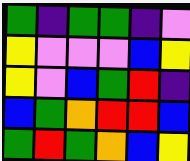[["green", "indigo", "green", "green", "indigo", "violet"], ["yellow", "violet", "violet", "violet", "blue", "yellow"], ["yellow", "violet", "blue", "green", "red", "indigo"], ["blue", "green", "orange", "red", "red", "blue"], ["green", "red", "green", "orange", "blue", "yellow"]]